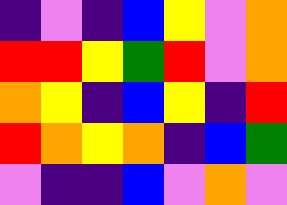[["indigo", "violet", "indigo", "blue", "yellow", "violet", "orange"], ["red", "red", "yellow", "green", "red", "violet", "orange"], ["orange", "yellow", "indigo", "blue", "yellow", "indigo", "red"], ["red", "orange", "yellow", "orange", "indigo", "blue", "green"], ["violet", "indigo", "indigo", "blue", "violet", "orange", "violet"]]